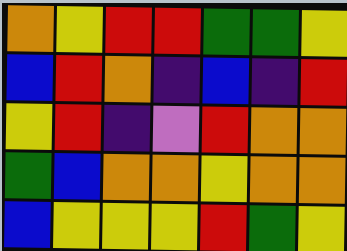[["orange", "yellow", "red", "red", "green", "green", "yellow"], ["blue", "red", "orange", "indigo", "blue", "indigo", "red"], ["yellow", "red", "indigo", "violet", "red", "orange", "orange"], ["green", "blue", "orange", "orange", "yellow", "orange", "orange"], ["blue", "yellow", "yellow", "yellow", "red", "green", "yellow"]]